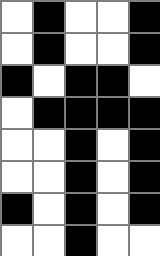[["white", "black", "white", "white", "black"], ["white", "black", "white", "white", "black"], ["black", "white", "black", "black", "white"], ["white", "black", "black", "black", "black"], ["white", "white", "black", "white", "black"], ["white", "white", "black", "white", "black"], ["black", "white", "black", "white", "black"], ["white", "white", "black", "white", "white"]]